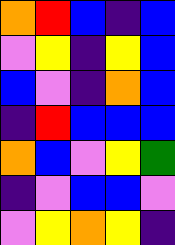[["orange", "red", "blue", "indigo", "blue"], ["violet", "yellow", "indigo", "yellow", "blue"], ["blue", "violet", "indigo", "orange", "blue"], ["indigo", "red", "blue", "blue", "blue"], ["orange", "blue", "violet", "yellow", "green"], ["indigo", "violet", "blue", "blue", "violet"], ["violet", "yellow", "orange", "yellow", "indigo"]]